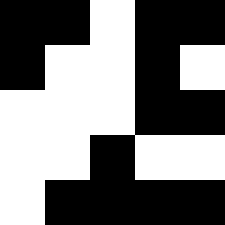[["black", "black", "white", "black", "black"], ["black", "white", "white", "black", "white"], ["white", "white", "white", "black", "black"], ["white", "white", "black", "white", "white"], ["white", "black", "black", "black", "black"]]